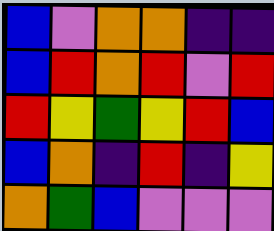[["blue", "violet", "orange", "orange", "indigo", "indigo"], ["blue", "red", "orange", "red", "violet", "red"], ["red", "yellow", "green", "yellow", "red", "blue"], ["blue", "orange", "indigo", "red", "indigo", "yellow"], ["orange", "green", "blue", "violet", "violet", "violet"]]